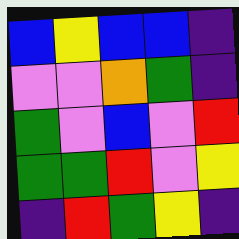[["blue", "yellow", "blue", "blue", "indigo"], ["violet", "violet", "orange", "green", "indigo"], ["green", "violet", "blue", "violet", "red"], ["green", "green", "red", "violet", "yellow"], ["indigo", "red", "green", "yellow", "indigo"]]